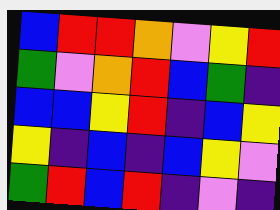[["blue", "red", "red", "orange", "violet", "yellow", "red"], ["green", "violet", "orange", "red", "blue", "green", "indigo"], ["blue", "blue", "yellow", "red", "indigo", "blue", "yellow"], ["yellow", "indigo", "blue", "indigo", "blue", "yellow", "violet"], ["green", "red", "blue", "red", "indigo", "violet", "indigo"]]